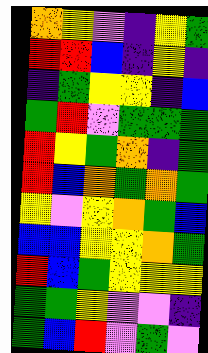[["orange", "yellow", "violet", "indigo", "yellow", "green"], ["red", "red", "blue", "indigo", "yellow", "indigo"], ["indigo", "green", "yellow", "yellow", "indigo", "blue"], ["green", "red", "violet", "green", "green", "green"], ["red", "yellow", "green", "orange", "indigo", "green"], ["red", "blue", "orange", "green", "orange", "green"], ["yellow", "violet", "yellow", "orange", "green", "blue"], ["blue", "blue", "yellow", "yellow", "orange", "green"], ["red", "blue", "green", "yellow", "yellow", "yellow"], ["green", "green", "yellow", "violet", "violet", "indigo"], ["green", "blue", "red", "violet", "green", "violet"]]